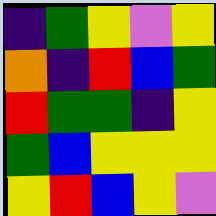[["indigo", "green", "yellow", "violet", "yellow"], ["orange", "indigo", "red", "blue", "green"], ["red", "green", "green", "indigo", "yellow"], ["green", "blue", "yellow", "yellow", "yellow"], ["yellow", "red", "blue", "yellow", "violet"]]